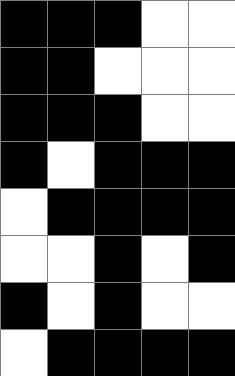[["black", "black", "black", "white", "white"], ["black", "black", "white", "white", "white"], ["black", "black", "black", "white", "white"], ["black", "white", "black", "black", "black"], ["white", "black", "black", "black", "black"], ["white", "white", "black", "white", "black"], ["black", "white", "black", "white", "white"], ["white", "black", "black", "black", "black"]]